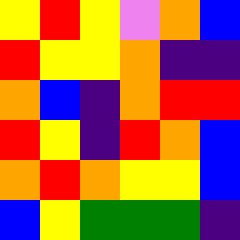[["yellow", "red", "yellow", "violet", "orange", "blue"], ["red", "yellow", "yellow", "orange", "indigo", "indigo"], ["orange", "blue", "indigo", "orange", "red", "red"], ["red", "yellow", "indigo", "red", "orange", "blue"], ["orange", "red", "orange", "yellow", "yellow", "blue"], ["blue", "yellow", "green", "green", "green", "indigo"]]